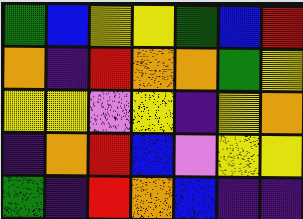[["green", "blue", "yellow", "yellow", "green", "blue", "red"], ["orange", "indigo", "red", "orange", "orange", "green", "yellow"], ["yellow", "yellow", "violet", "yellow", "indigo", "yellow", "orange"], ["indigo", "orange", "red", "blue", "violet", "yellow", "yellow"], ["green", "indigo", "red", "orange", "blue", "indigo", "indigo"]]